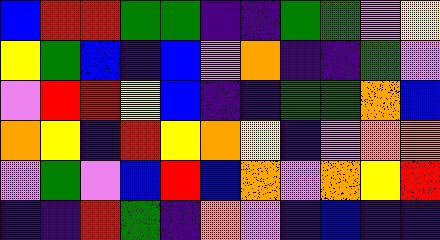[["blue", "red", "red", "green", "green", "indigo", "indigo", "green", "green", "violet", "yellow"], ["yellow", "green", "blue", "indigo", "blue", "violet", "orange", "indigo", "indigo", "green", "violet"], ["violet", "red", "red", "yellow", "blue", "indigo", "indigo", "green", "green", "orange", "blue"], ["orange", "yellow", "indigo", "red", "yellow", "orange", "yellow", "indigo", "violet", "orange", "orange"], ["violet", "green", "violet", "blue", "red", "blue", "orange", "violet", "orange", "yellow", "red"], ["indigo", "indigo", "red", "green", "indigo", "orange", "violet", "indigo", "blue", "indigo", "indigo"]]